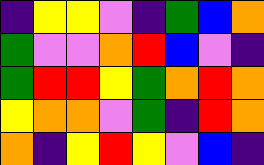[["indigo", "yellow", "yellow", "violet", "indigo", "green", "blue", "orange"], ["green", "violet", "violet", "orange", "red", "blue", "violet", "indigo"], ["green", "red", "red", "yellow", "green", "orange", "red", "orange"], ["yellow", "orange", "orange", "violet", "green", "indigo", "red", "orange"], ["orange", "indigo", "yellow", "red", "yellow", "violet", "blue", "indigo"]]